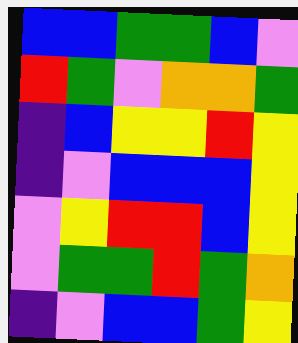[["blue", "blue", "green", "green", "blue", "violet"], ["red", "green", "violet", "orange", "orange", "green"], ["indigo", "blue", "yellow", "yellow", "red", "yellow"], ["indigo", "violet", "blue", "blue", "blue", "yellow"], ["violet", "yellow", "red", "red", "blue", "yellow"], ["violet", "green", "green", "red", "green", "orange"], ["indigo", "violet", "blue", "blue", "green", "yellow"]]